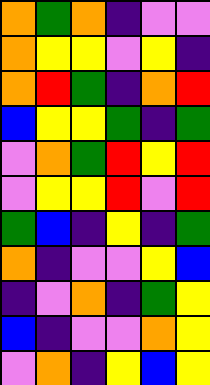[["orange", "green", "orange", "indigo", "violet", "violet"], ["orange", "yellow", "yellow", "violet", "yellow", "indigo"], ["orange", "red", "green", "indigo", "orange", "red"], ["blue", "yellow", "yellow", "green", "indigo", "green"], ["violet", "orange", "green", "red", "yellow", "red"], ["violet", "yellow", "yellow", "red", "violet", "red"], ["green", "blue", "indigo", "yellow", "indigo", "green"], ["orange", "indigo", "violet", "violet", "yellow", "blue"], ["indigo", "violet", "orange", "indigo", "green", "yellow"], ["blue", "indigo", "violet", "violet", "orange", "yellow"], ["violet", "orange", "indigo", "yellow", "blue", "yellow"]]